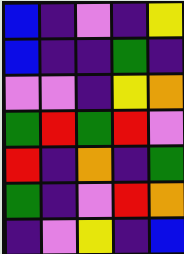[["blue", "indigo", "violet", "indigo", "yellow"], ["blue", "indigo", "indigo", "green", "indigo"], ["violet", "violet", "indigo", "yellow", "orange"], ["green", "red", "green", "red", "violet"], ["red", "indigo", "orange", "indigo", "green"], ["green", "indigo", "violet", "red", "orange"], ["indigo", "violet", "yellow", "indigo", "blue"]]